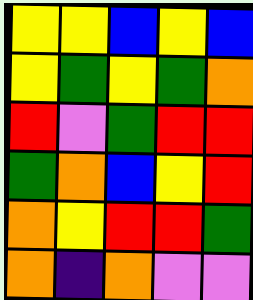[["yellow", "yellow", "blue", "yellow", "blue"], ["yellow", "green", "yellow", "green", "orange"], ["red", "violet", "green", "red", "red"], ["green", "orange", "blue", "yellow", "red"], ["orange", "yellow", "red", "red", "green"], ["orange", "indigo", "orange", "violet", "violet"]]